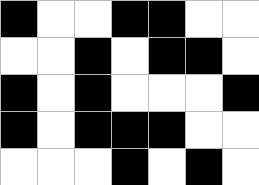[["black", "white", "white", "black", "black", "white", "white"], ["white", "white", "black", "white", "black", "black", "white"], ["black", "white", "black", "white", "white", "white", "black"], ["black", "white", "black", "black", "black", "white", "white"], ["white", "white", "white", "black", "white", "black", "white"]]